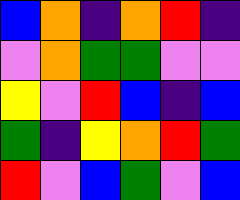[["blue", "orange", "indigo", "orange", "red", "indigo"], ["violet", "orange", "green", "green", "violet", "violet"], ["yellow", "violet", "red", "blue", "indigo", "blue"], ["green", "indigo", "yellow", "orange", "red", "green"], ["red", "violet", "blue", "green", "violet", "blue"]]